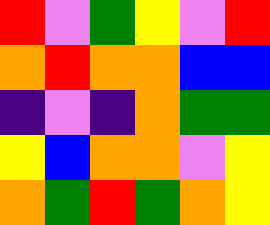[["red", "violet", "green", "yellow", "violet", "red"], ["orange", "red", "orange", "orange", "blue", "blue"], ["indigo", "violet", "indigo", "orange", "green", "green"], ["yellow", "blue", "orange", "orange", "violet", "yellow"], ["orange", "green", "red", "green", "orange", "yellow"]]